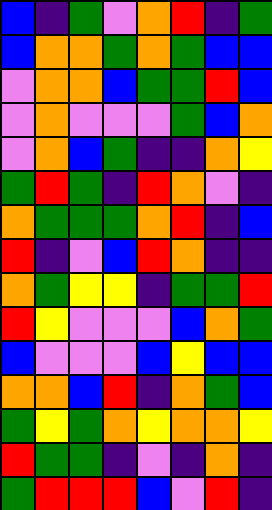[["blue", "indigo", "green", "violet", "orange", "red", "indigo", "green"], ["blue", "orange", "orange", "green", "orange", "green", "blue", "blue"], ["violet", "orange", "orange", "blue", "green", "green", "red", "blue"], ["violet", "orange", "violet", "violet", "violet", "green", "blue", "orange"], ["violet", "orange", "blue", "green", "indigo", "indigo", "orange", "yellow"], ["green", "red", "green", "indigo", "red", "orange", "violet", "indigo"], ["orange", "green", "green", "green", "orange", "red", "indigo", "blue"], ["red", "indigo", "violet", "blue", "red", "orange", "indigo", "indigo"], ["orange", "green", "yellow", "yellow", "indigo", "green", "green", "red"], ["red", "yellow", "violet", "violet", "violet", "blue", "orange", "green"], ["blue", "violet", "violet", "violet", "blue", "yellow", "blue", "blue"], ["orange", "orange", "blue", "red", "indigo", "orange", "green", "blue"], ["green", "yellow", "green", "orange", "yellow", "orange", "orange", "yellow"], ["red", "green", "green", "indigo", "violet", "indigo", "orange", "indigo"], ["green", "red", "red", "red", "blue", "violet", "red", "indigo"]]